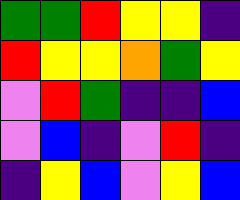[["green", "green", "red", "yellow", "yellow", "indigo"], ["red", "yellow", "yellow", "orange", "green", "yellow"], ["violet", "red", "green", "indigo", "indigo", "blue"], ["violet", "blue", "indigo", "violet", "red", "indigo"], ["indigo", "yellow", "blue", "violet", "yellow", "blue"]]